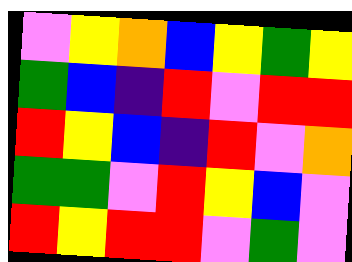[["violet", "yellow", "orange", "blue", "yellow", "green", "yellow"], ["green", "blue", "indigo", "red", "violet", "red", "red"], ["red", "yellow", "blue", "indigo", "red", "violet", "orange"], ["green", "green", "violet", "red", "yellow", "blue", "violet"], ["red", "yellow", "red", "red", "violet", "green", "violet"]]